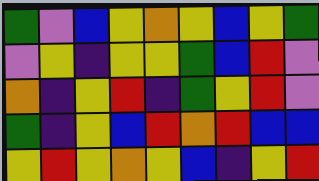[["green", "violet", "blue", "yellow", "orange", "yellow", "blue", "yellow", "green"], ["violet", "yellow", "indigo", "yellow", "yellow", "green", "blue", "red", "violet"], ["orange", "indigo", "yellow", "red", "indigo", "green", "yellow", "red", "violet"], ["green", "indigo", "yellow", "blue", "red", "orange", "red", "blue", "blue"], ["yellow", "red", "yellow", "orange", "yellow", "blue", "indigo", "yellow", "red"]]